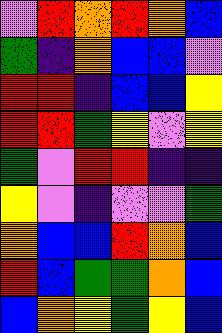[["violet", "red", "orange", "red", "orange", "blue"], ["green", "indigo", "orange", "blue", "blue", "violet"], ["red", "red", "indigo", "blue", "blue", "yellow"], ["red", "red", "green", "yellow", "violet", "yellow"], ["green", "violet", "red", "red", "indigo", "indigo"], ["yellow", "violet", "indigo", "violet", "violet", "green"], ["orange", "blue", "blue", "red", "orange", "blue"], ["red", "blue", "green", "green", "orange", "blue"], ["blue", "orange", "yellow", "green", "yellow", "blue"]]